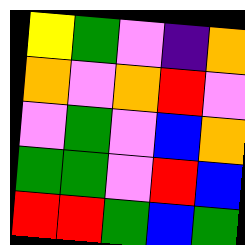[["yellow", "green", "violet", "indigo", "orange"], ["orange", "violet", "orange", "red", "violet"], ["violet", "green", "violet", "blue", "orange"], ["green", "green", "violet", "red", "blue"], ["red", "red", "green", "blue", "green"]]